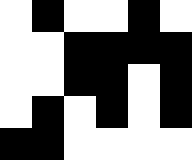[["white", "black", "white", "white", "black", "white"], ["white", "white", "black", "black", "black", "black"], ["white", "white", "black", "black", "white", "black"], ["white", "black", "white", "black", "white", "black"], ["black", "black", "white", "white", "white", "white"]]